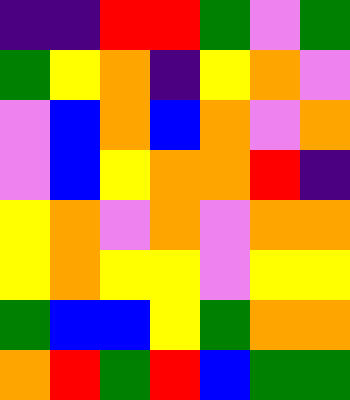[["indigo", "indigo", "red", "red", "green", "violet", "green"], ["green", "yellow", "orange", "indigo", "yellow", "orange", "violet"], ["violet", "blue", "orange", "blue", "orange", "violet", "orange"], ["violet", "blue", "yellow", "orange", "orange", "red", "indigo"], ["yellow", "orange", "violet", "orange", "violet", "orange", "orange"], ["yellow", "orange", "yellow", "yellow", "violet", "yellow", "yellow"], ["green", "blue", "blue", "yellow", "green", "orange", "orange"], ["orange", "red", "green", "red", "blue", "green", "green"]]